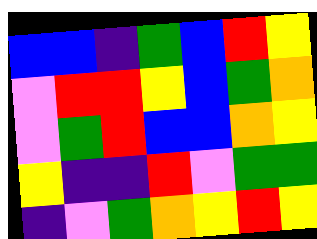[["blue", "blue", "indigo", "green", "blue", "red", "yellow"], ["violet", "red", "red", "yellow", "blue", "green", "orange"], ["violet", "green", "red", "blue", "blue", "orange", "yellow"], ["yellow", "indigo", "indigo", "red", "violet", "green", "green"], ["indigo", "violet", "green", "orange", "yellow", "red", "yellow"]]